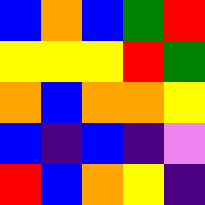[["blue", "orange", "blue", "green", "red"], ["yellow", "yellow", "yellow", "red", "green"], ["orange", "blue", "orange", "orange", "yellow"], ["blue", "indigo", "blue", "indigo", "violet"], ["red", "blue", "orange", "yellow", "indigo"]]